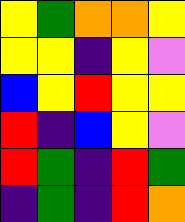[["yellow", "green", "orange", "orange", "yellow"], ["yellow", "yellow", "indigo", "yellow", "violet"], ["blue", "yellow", "red", "yellow", "yellow"], ["red", "indigo", "blue", "yellow", "violet"], ["red", "green", "indigo", "red", "green"], ["indigo", "green", "indigo", "red", "orange"]]